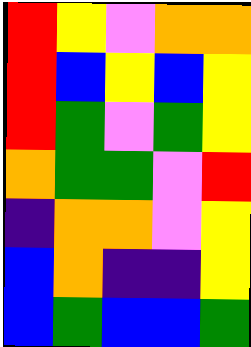[["red", "yellow", "violet", "orange", "orange"], ["red", "blue", "yellow", "blue", "yellow"], ["red", "green", "violet", "green", "yellow"], ["orange", "green", "green", "violet", "red"], ["indigo", "orange", "orange", "violet", "yellow"], ["blue", "orange", "indigo", "indigo", "yellow"], ["blue", "green", "blue", "blue", "green"]]